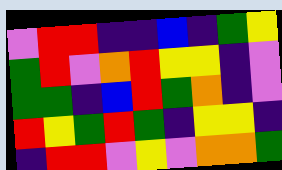[["violet", "red", "red", "indigo", "indigo", "blue", "indigo", "green", "yellow"], ["green", "red", "violet", "orange", "red", "yellow", "yellow", "indigo", "violet"], ["green", "green", "indigo", "blue", "red", "green", "orange", "indigo", "violet"], ["red", "yellow", "green", "red", "green", "indigo", "yellow", "yellow", "indigo"], ["indigo", "red", "red", "violet", "yellow", "violet", "orange", "orange", "green"]]